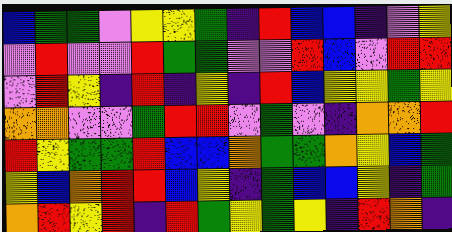[["blue", "green", "green", "violet", "yellow", "yellow", "green", "indigo", "red", "blue", "blue", "indigo", "violet", "yellow"], ["violet", "red", "violet", "violet", "red", "green", "green", "violet", "violet", "red", "blue", "violet", "red", "red"], ["violet", "red", "yellow", "indigo", "red", "indigo", "yellow", "indigo", "red", "blue", "yellow", "yellow", "green", "yellow"], ["orange", "orange", "violet", "violet", "green", "red", "red", "violet", "green", "violet", "indigo", "orange", "orange", "red"], ["red", "yellow", "green", "green", "red", "blue", "blue", "orange", "green", "green", "orange", "yellow", "blue", "green"], ["yellow", "blue", "orange", "red", "red", "blue", "yellow", "indigo", "green", "blue", "blue", "yellow", "indigo", "green"], ["orange", "red", "yellow", "red", "indigo", "red", "green", "yellow", "green", "yellow", "indigo", "red", "orange", "indigo"]]